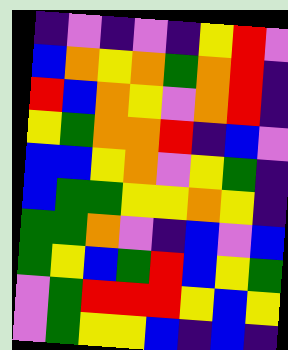[["indigo", "violet", "indigo", "violet", "indigo", "yellow", "red", "violet"], ["blue", "orange", "yellow", "orange", "green", "orange", "red", "indigo"], ["red", "blue", "orange", "yellow", "violet", "orange", "red", "indigo"], ["yellow", "green", "orange", "orange", "red", "indigo", "blue", "violet"], ["blue", "blue", "yellow", "orange", "violet", "yellow", "green", "indigo"], ["blue", "green", "green", "yellow", "yellow", "orange", "yellow", "indigo"], ["green", "green", "orange", "violet", "indigo", "blue", "violet", "blue"], ["green", "yellow", "blue", "green", "red", "blue", "yellow", "green"], ["violet", "green", "red", "red", "red", "yellow", "blue", "yellow"], ["violet", "green", "yellow", "yellow", "blue", "indigo", "blue", "indigo"]]